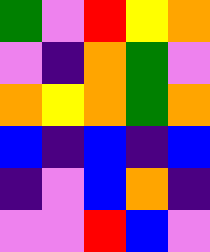[["green", "violet", "red", "yellow", "orange"], ["violet", "indigo", "orange", "green", "violet"], ["orange", "yellow", "orange", "green", "orange"], ["blue", "indigo", "blue", "indigo", "blue"], ["indigo", "violet", "blue", "orange", "indigo"], ["violet", "violet", "red", "blue", "violet"]]